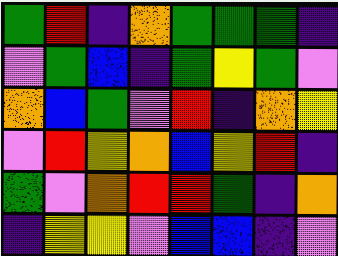[["green", "red", "indigo", "orange", "green", "green", "green", "indigo"], ["violet", "green", "blue", "indigo", "green", "yellow", "green", "violet"], ["orange", "blue", "green", "violet", "red", "indigo", "orange", "yellow"], ["violet", "red", "yellow", "orange", "blue", "yellow", "red", "indigo"], ["green", "violet", "orange", "red", "red", "green", "indigo", "orange"], ["indigo", "yellow", "yellow", "violet", "blue", "blue", "indigo", "violet"]]